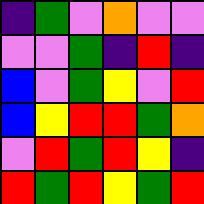[["indigo", "green", "violet", "orange", "violet", "violet"], ["violet", "violet", "green", "indigo", "red", "indigo"], ["blue", "violet", "green", "yellow", "violet", "red"], ["blue", "yellow", "red", "red", "green", "orange"], ["violet", "red", "green", "red", "yellow", "indigo"], ["red", "green", "red", "yellow", "green", "red"]]